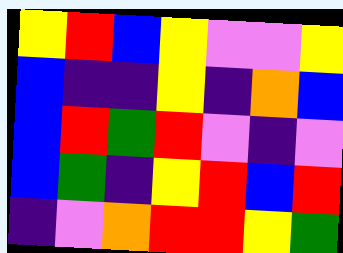[["yellow", "red", "blue", "yellow", "violet", "violet", "yellow"], ["blue", "indigo", "indigo", "yellow", "indigo", "orange", "blue"], ["blue", "red", "green", "red", "violet", "indigo", "violet"], ["blue", "green", "indigo", "yellow", "red", "blue", "red"], ["indigo", "violet", "orange", "red", "red", "yellow", "green"]]